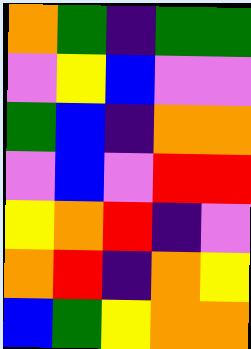[["orange", "green", "indigo", "green", "green"], ["violet", "yellow", "blue", "violet", "violet"], ["green", "blue", "indigo", "orange", "orange"], ["violet", "blue", "violet", "red", "red"], ["yellow", "orange", "red", "indigo", "violet"], ["orange", "red", "indigo", "orange", "yellow"], ["blue", "green", "yellow", "orange", "orange"]]